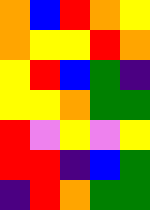[["orange", "blue", "red", "orange", "yellow"], ["orange", "yellow", "yellow", "red", "orange"], ["yellow", "red", "blue", "green", "indigo"], ["yellow", "yellow", "orange", "green", "green"], ["red", "violet", "yellow", "violet", "yellow"], ["red", "red", "indigo", "blue", "green"], ["indigo", "red", "orange", "green", "green"]]